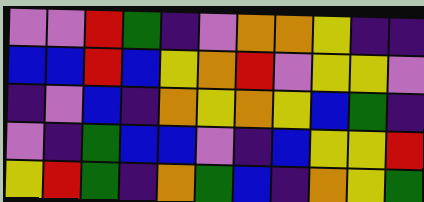[["violet", "violet", "red", "green", "indigo", "violet", "orange", "orange", "yellow", "indigo", "indigo"], ["blue", "blue", "red", "blue", "yellow", "orange", "red", "violet", "yellow", "yellow", "violet"], ["indigo", "violet", "blue", "indigo", "orange", "yellow", "orange", "yellow", "blue", "green", "indigo"], ["violet", "indigo", "green", "blue", "blue", "violet", "indigo", "blue", "yellow", "yellow", "red"], ["yellow", "red", "green", "indigo", "orange", "green", "blue", "indigo", "orange", "yellow", "green"]]